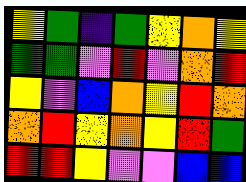[["yellow", "green", "indigo", "green", "yellow", "orange", "yellow"], ["green", "green", "violet", "red", "violet", "orange", "red"], ["yellow", "violet", "blue", "orange", "yellow", "red", "orange"], ["orange", "red", "yellow", "orange", "yellow", "red", "green"], ["red", "red", "yellow", "violet", "violet", "blue", "blue"]]